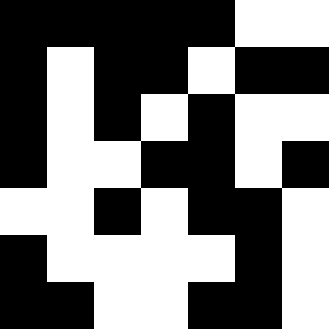[["black", "black", "black", "black", "black", "white", "white"], ["black", "white", "black", "black", "white", "black", "black"], ["black", "white", "black", "white", "black", "white", "white"], ["black", "white", "white", "black", "black", "white", "black"], ["white", "white", "black", "white", "black", "black", "white"], ["black", "white", "white", "white", "white", "black", "white"], ["black", "black", "white", "white", "black", "black", "white"]]